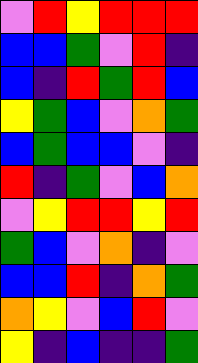[["violet", "red", "yellow", "red", "red", "red"], ["blue", "blue", "green", "violet", "red", "indigo"], ["blue", "indigo", "red", "green", "red", "blue"], ["yellow", "green", "blue", "violet", "orange", "green"], ["blue", "green", "blue", "blue", "violet", "indigo"], ["red", "indigo", "green", "violet", "blue", "orange"], ["violet", "yellow", "red", "red", "yellow", "red"], ["green", "blue", "violet", "orange", "indigo", "violet"], ["blue", "blue", "red", "indigo", "orange", "green"], ["orange", "yellow", "violet", "blue", "red", "violet"], ["yellow", "indigo", "blue", "indigo", "indigo", "green"]]